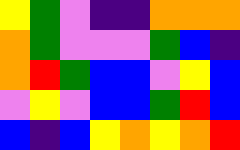[["yellow", "green", "violet", "indigo", "indigo", "orange", "orange", "orange"], ["orange", "green", "violet", "violet", "violet", "green", "blue", "indigo"], ["orange", "red", "green", "blue", "blue", "violet", "yellow", "blue"], ["violet", "yellow", "violet", "blue", "blue", "green", "red", "blue"], ["blue", "indigo", "blue", "yellow", "orange", "yellow", "orange", "red"]]